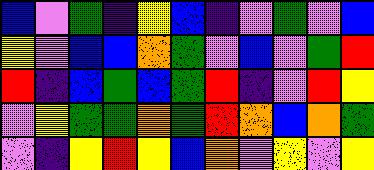[["blue", "violet", "green", "indigo", "yellow", "blue", "indigo", "violet", "green", "violet", "blue"], ["yellow", "violet", "blue", "blue", "orange", "green", "violet", "blue", "violet", "green", "red"], ["red", "indigo", "blue", "green", "blue", "green", "red", "indigo", "violet", "red", "yellow"], ["violet", "yellow", "green", "green", "orange", "green", "red", "orange", "blue", "orange", "green"], ["violet", "indigo", "yellow", "red", "yellow", "blue", "orange", "violet", "yellow", "violet", "yellow"]]